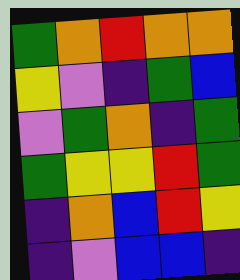[["green", "orange", "red", "orange", "orange"], ["yellow", "violet", "indigo", "green", "blue"], ["violet", "green", "orange", "indigo", "green"], ["green", "yellow", "yellow", "red", "green"], ["indigo", "orange", "blue", "red", "yellow"], ["indigo", "violet", "blue", "blue", "indigo"]]